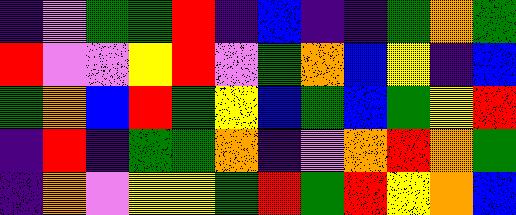[["indigo", "violet", "green", "green", "red", "indigo", "blue", "indigo", "indigo", "green", "orange", "green"], ["red", "violet", "violet", "yellow", "red", "violet", "green", "orange", "blue", "yellow", "indigo", "blue"], ["green", "orange", "blue", "red", "green", "yellow", "blue", "green", "blue", "green", "yellow", "red"], ["indigo", "red", "indigo", "green", "green", "orange", "indigo", "violet", "orange", "red", "orange", "green"], ["indigo", "orange", "violet", "yellow", "yellow", "green", "red", "green", "red", "yellow", "orange", "blue"]]